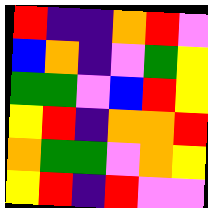[["red", "indigo", "indigo", "orange", "red", "violet"], ["blue", "orange", "indigo", "violet", "green", "yellow"], ["green", "green", "violet", "blue", "red", "yellow"], ["yellow", "red", "indigo", "orange", "orange", "red"], ["orange", "green", "green", "violet", "orange", "yellow"], ["yellow", "red", "indigo", "red", "violet", "violet"]]